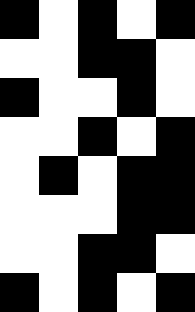[["black", "white", "black", "white", "black"], ["white", "white", "black", "black", "white"], ["black", "white", "white", "black", "white"], ["white", "white", "black", "white", "black"], ["white", "black", "white", "black", "black"], ["white", "white", "white", "black", "black"], ["white", "white", "black", "black", "white"], ["black", "white", "black", "white", "black"]]